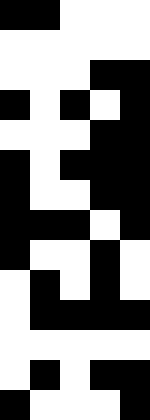[["black", "black", "white", "white", "white"], ["white", "white", "white", "white", "white"], ["white", "white", "white", "black", "black"], ["black", "white", "black", "white", "black"], ["white", "white", "white", "black", "black"], ["black", "white", "black", "black", "black"], ["black", "white", "white", "black", "black"], ["black", "black", "black", "white", "black"], ["black", "white", "white", "black", "white"], ["white", "black", "white", "black", "white"], ["white", "black", "black", "black", "black"], ["white", "white", "white", "white", "white"], ["white", "black", "white", "black", "black"], ["black", "white", "white", "white", "black"]]